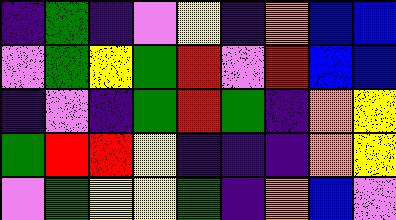[["indigo", "green", "indigo", "violet", "yellow", "indigo", "orange", "blue", "blue"], ["violet", "green", "yellow", "green", "red", "violet", "red", "blue", "blue"], ["indigo", "violet", "indigo", "green", "red", "green", "indigo", "orange", "yellow"], ["green", "red", "red", "yellow", "indigo", "indigo", "indigo", "orange", "yellow"], ["violet", "green", "yellow", "yellow", "green", "indigo", "orange", "blue", "violet"]]